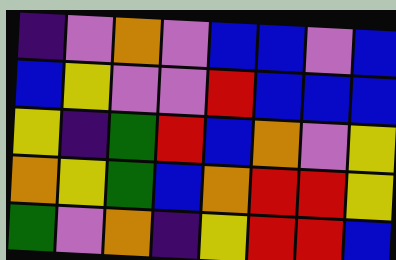[["indigo", "violet", "orange", "violet", "blue", "blue", "violet", "blue"], ["blue", "yellow", "violet", "violet", "red", "blue", "blue", "blue"], ["yellow", "indigo", "green", "red", "blue", "orange", "violet", "yellow"], ["orange", "yellow", "green", "blue", "orange", "red", "red", "yellow"], ["green", "violet", "orange", "indigo", "yellow", "red", "red", "blue"]]